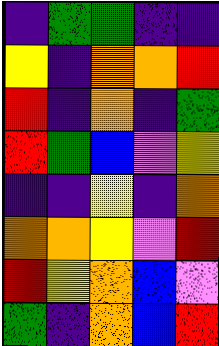[["indigo", "green", "green", "indigo", "indigo"], ["yellow", "indigo", "orange", "orange", "red"], ["red", "indigo", "orange", "indigo", "green"], ["red", "green", "blue", "violet", "yellow"], ["indigo", "indigo", "yellow", "indigo", "orange"], ["orange", "orange", "yellow", "violet", "red"], ["red", "yellow", "orange", "blue", "violet"], ["green", "indigo", "orange", "blue", "red"]]